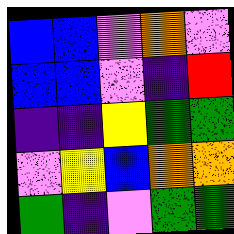[["blue", "blue", "violet", "orange", "violet"], ["blue", "blue", "violet", "indigo", "red"], ["indigo", "indigo", "yellow", "green", "green"], ["violet", "yellow", "blue", "orange", "orange"], ["green", "indigo", "violet", "green", "green"]]